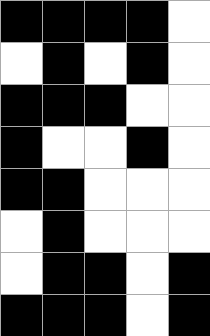[["black", "black", "black", "black", "white"], ["white", "black", "white", "black", "white"], ["black", "black", "black", "white", "white"], ["black", "white", "white", "black", "white"], ["black", "black", "white", "white", "white"], ["white", "black", "white", "white", "white"], ["white", "black", "black", "white", "black"], ["black", "black", "black", "white", "black"]]